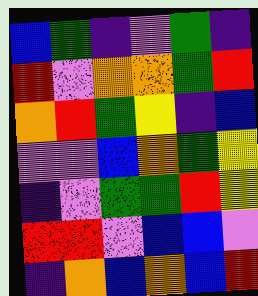[["blue", "green", "indigo", "violet", "green", "indigo"], ["red", "violet", "orange", "orange", "green", "red"], ["orange", "red", "green", "yellow", "indigo", "blue"], ["violet", "violet", "blue", "orange", "green", "yellow"], ["indigo", "violet", "green", "green", "red", "yellow"], ["red", "red", "violet", "blue", "blue", "violet"], ["indigo", "orange", "blue", "orange", "blue", "red"]]